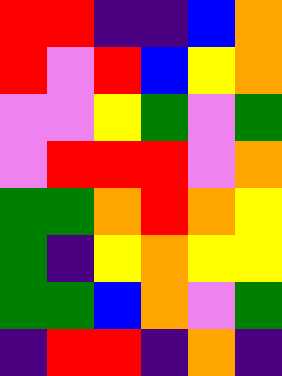[["red", "red", "indigo", "indigo", "blue", "orange"], ["red", "violet", "red", "blue", "yellow", "orange"], ["violet", "violet", "yellow", "green", "violet", "green"], ["violet", "red", "red", "red", "violet", "orange"], ["green", "green", "orange", "red", "orange", "yellow"], ["green", "indigo", "yellow", "orange", "yellow", "yellow"], ["green", "green", "blue", "orange", "violet", "green"], ["indigo", "red", "red", "indigo", "orange", "indigo"]]